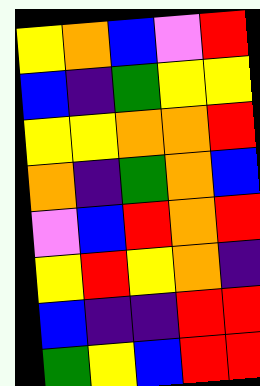[["yellow", "orange", "blue", "violet", "red"], ["blue", "indigo", "green", "yellow", "yellow"], ["yellow", "yellow", "orange", "orange", "red"], ["orange", "indigo", "green", "orange", "blue"], ["violet", "blue", "red", "orange", "red"], ["yellow", "red", "yellow", "orange", "indigo"], ["blue", "indigo", "indigo", "red", "red"], ["green", "yellow", "blue", "red", "red"]]